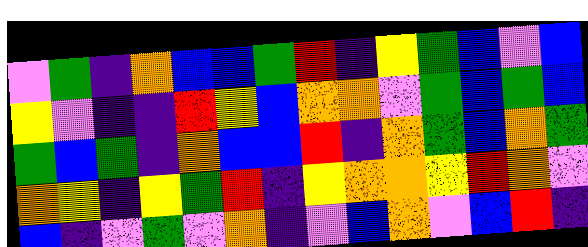[["violet", "green", "indigo", "orange", "blue", "blue", "green", "red", "indigo", "yellow", "green", "blue", "violet", "blue"], ["yellow", "violet", "indigo", "indigo", "red", "yellow", "blue", "orange", "orange", "violet", "green", "blue", "green", "blue"], ["green", "blue", "green", "indigo", "orange", "blue", "blue", "red", "indigo", "orange", "green", "blue", "orange", "green"], ["orange", "yellow", "indigo", "yellow", "green", "red", "indigo", "yellow", "orange", "orange", "yellow", "red", "orange", "violet"], ["blue", "indigo", "violet", "green", "violet", "orange", "indigo", "violet", "blue", "orange", "violet", "blue", "red", "indigo"]]